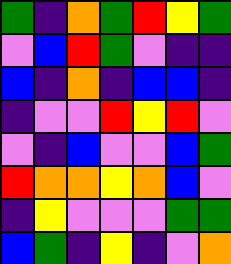[["green", "indigo", "orange", "green", "red", "yellow", "green"], ["violet", "blue", "red", "green", "violet", "indigo", "indigo"], ["blue", "indigo", "orange", "indigo", "blue", "blue", "indigo"], ["indigo", "violet", "violet", "red", "yellow", "red", "violet"], ["violet", "indigo", "blue", "violet", "violet", "blue", "green"], ["red", "orange", "orange", "yellow", "orange", "blue", "violet"], ["indigo", "yellow", "violet", "violet", "violet", "green", "green"], ["blue", "green", "indigo", "yellow", "indigo", "violet", "orange"]]